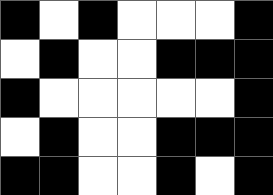[["black", "white", "black", "white", "white", "white", "black"], ["white", "black", "white", "white", "black", "black", "black"], ["black", "white", "white", "white", "white", "white", "black"], ["white", "black", "white", "white", "black", "black", "black"], ["black", "black", "white", "white", "black", "white", "black"]]